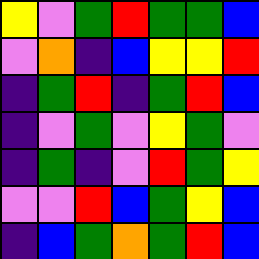[["yellow", "violet", "green", "red", "green", "green", "blue"], ["violet", "orange", "indigo", "blue", "yellow", "yellow", "red"], ["indigo", "green", "red", "indigo", "green", "red", "blue"], ["indigo", "violet", "green", "violet", "yellow", "green", "violet"], ["indigo", "green", "indigo", "violet", "red", "green", "yellow"], ["violet", "violet", "red", "blue", "green", "yellow", "blue"], ["indigo", "blue", "green", "orange", "green", "red", "blue"]]